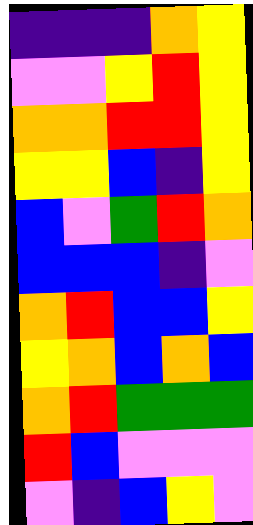[["indigo", "indigo", "indigo", "orange", "yellow"], ["violet", "violet", "yellow", "red", "yellow"], ["orange", "orange", "red", "red", "yellow"], ["yellow", "yellow", "blue", "indigo", "yellow"], ["blue", "violet", "green", "red", "orange"], ["blue", "blue", "blue", "indigo", "violet"], ["orange", "red", "blue", "blue", "yellow"], ["yellow", "orange", "blue", "orange", "blue"], ["orange", "red", "green", "green", "green"], ["red", "blue", "violet", "violet", "violet"], ["violet", "indigo", "blue", "yellow", "violet"]]